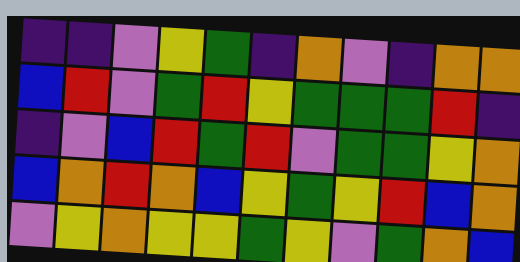[["indigo", "indigo", "violet", "yellow", "green", "indigo", "orange", "violet", "indigo", "orange", "orange"], ["blue", "red", "violet", "green", "red", "yellow", "green", "green", "green", "red", "indigo"], ["indigo", "violet", "blue", "red", "green", "red", "violet", "green", "green", "yellow", "orange"], ["blue", "orange", "red", "orange", "blue", "yellow", "green", "yellow", "red", "blue", "orange"], ["violet", "yellow", "orange", "yellow", "yellow", "green", "yellow", "violet", "green", "orange", "blue"]]